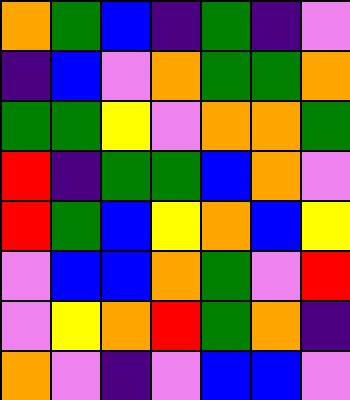[["orange", "green", "blue", "indigo", "green", "indigo", "violet"], ["indigo", "blue", "violet", "orange", "green", "green", "orange"], ["green", "green", "yellow", "violet", "orange", "orange", "green"], ["red", "indigo", "green", "green", "blue", "orange", "violet"], ["red", "green", "blue", "yellow", "orange", "blue", "yellow"], ["violet", "blue", "blue", "orange", "green", "violet", "red"], ["violet", "yellow", "orange", "red", "green", "orange", "indigo"], ["orange", "violet", "indigo", "violet", "blue", "blue", "violet"]]